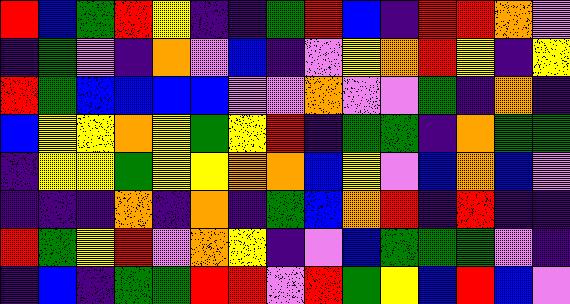[["red", "blue", "green", "red", "yellow", "indigo", "indigo", "green", "red", "blue", "indigo", "red", "red", "orange", "violet"], ["indigo", "green", "violet", "indigo", "orange", "violet", "blue", "indigo", "violet", "yellow", "orange", "red", "yellow", "indigo", "yellow"], ["red", "green", "blue", "blue", "blue", "blue", "violet", "violet", "orange", "violet", "violet", "green", "indigo", "orange", "indigo"], ["blue", "yellow", "yellow", "orange", "yellow", "green", "yellow", "red", "indigo", "green", "green", "indigo", "orange", "green", "green"], ["indigo", "yellow", "yellow", "green", "yellow", "yellow", "orange", "orange", "blue", "yellow", "violet", "blue", "orange", "blue", "violet"], ["indigo", "indigo", "indigo", "orange", "indigo", "orange", "indigo", "green", "blue", "orange", "red", "indigo", "red", "indigo", "indigo"], ["red", "green", "yellow", "red", "violet", "orange", "yellow", "indigo", "violet", "blue", "green", "green", "green", "violet", "indigo"], ["indigo", "blue", "indigo", "green", "green", "red", "red", "violet", "red", "green", "yellow", "blue", "red", "blue", "violet"]]